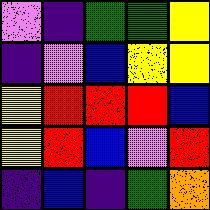[["violet", "indigo", "green", "green", "yellow"], ["indigo", "violet", "blue", "yellow", "yellow"], ["yellow", "red", "red", "red", "blue"], ["yellow", "red", "blue", "violet", "red"], ["indigo", "blue", "indigo", "green", "orange"]]